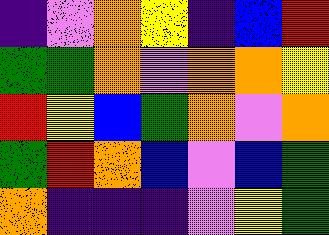[["indigo", "violet", "orange", "yellow", "indigo", "blue", "red"], ["green", "green", "orange", "violet", "orange", "orange", "yellow"], ["red", "yellow", "blue", "green", "orange", "violet", "orange"], ["green", "red", "orange", "blue", "violet", "blue", "green"], ["orange", "indigo", "indigo", "indigo", "violet", "yellow", "green"]]